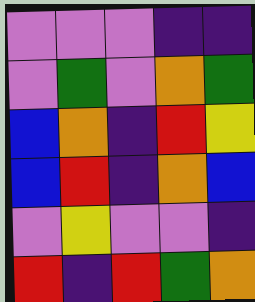[["violet", "violet", "violet", "indigo", "indigo"], ["violet", "green", "violet", "orange", "green"], ["blue", "orange", "indigo", "red", "yellow"], ["blue", "red", "indigo", "orange", "blue"], ["violet", "yellow", "violet", "violet", "indigo"], ["red", "indigo", "red", "green", "orange"]]